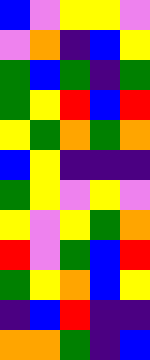[["blue", "violet", "yellow", "yellow", "violet"], ["violet", "orange", "indigo", "blue", "yellow"], ["green", "blue", "green", "indigo", "green"], ["green", "yellow", "red", "blue", "red"], ["yellow", "green", "orange", "green", "orange"], ["blue", "yellow", "indigo", "indigo", "indigo"], ["green", "yellow", "violet", "yellow", "violet"], ["yellow", "violet", "yellow", "green", "orange"], ["red", "violet", "green", "blue", "red"], ["green", "yellow", "orange", "blue", "yellow"], ["indigo", "blue", "red", "indigo", "indigo"], ["orange", "orange", "green", "indigo", "blue"]]